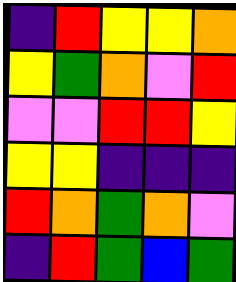[["indigo", "red", "yellow", "yellow", "orange"], ["yellow", "green", "orange", "violet", "red"], ["violet", "violet", "red", "red", "yellow"], ["yellow", "yellow", "indigo", "indigo", "indigo"], ["red", "orange", "green", "orange", "violet"], ["indigo", "red", "green", "blue", "green"]]